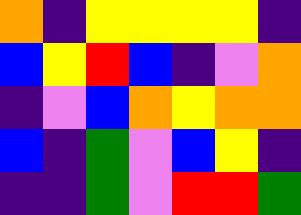[["orange", "indigo", "yellow", "yellow", "yellow", "yellow", "indigo"], ["blue", "yellow", "red", "blue", "indigo", "violet", "orange"], ["indigo", "violet", "blue", "orange", "yellow", "orange", "orange"], ["blue", "indigo", "green", "violet", "blue", "yellow", "indigo"], ["indigo", "indigo", "green", "violet", "red", "red", "green"]]